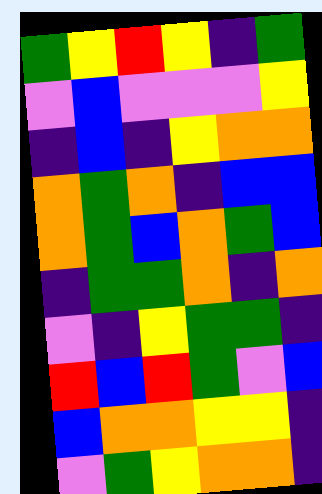[["green", "yellow", "red", "yellow", "indigo", "green"], ["violet", "blue", "violet", "violet", "violet", "yellow"], ["indigo", "blue", "indigo", "yellow", "orange", "orange"], ["orange", "green", "orange", "indigo", "blue", "blue"], ["orange", "green", "blue", "orange", "green", "blue"], ["indigo", "green", "green", "orange", "indigo", "orange"], ["violet", "indigo", "yellow", "green", "green", "indigo"], ["red", "blue", "red", "green", "violet", "blue"], ["blue", "orange", "orange", "yellow", "yellow", "indigo"], ["violet", "green", "yellow", "orange", "orange", "indigo"]]